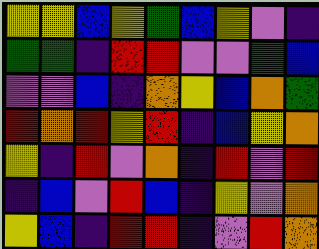[["yellow", "yellow", "blue", "yellow", "green", "blue", "yellow", "violet", "indigo"], ["green", "green", "indigo", "red", "red", "violet", "violet", "green", "blue"], ["violet", "violet", "blue", "indigo", "orange", "yellow", "blue", "orange", "green"], ["red", "orange", "red", "yellow", "red", "indigo", "blue", "yellow", "orange"], ["yellow", "indigo", "red", "violet", "orange", "indigo", "red", "violet", "red"], ["indigo", "blue", "violet", "red", "blue", "indigo", "yellow", "violet", "orange"], ["yellow", "blue", "indigo", "red", "red", "indigo", "violet", "red", "orange"]]